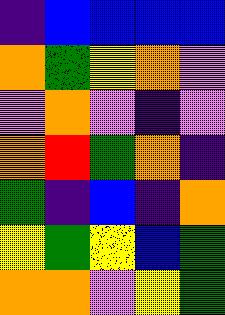[["indigo", "blue", "blue", "blue", "blue"], ["orange", "green", "yellow", "orange", "violet"], ["violet", "orange", "violet", "indigo", "violet"], ["orange", "red", "green", "orange", "indigo"], ["green", "indigo", "blue", "indigo", "orange"], ["yellow", "green", "yellow", "blue", "green"], ["orange", "orange", "violet", "yellow", "green"]]